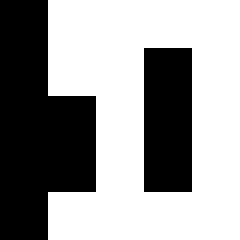[["black", "white", "white", "white", "white"], ["black", "white", "white", "black", "white"], ["black", "black", "white", "black", "white"], ["black", "black", "white", "black", "white"], ["black", "white", "white", "white", "white"]]